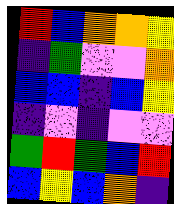[["red", "blue", "orange", "orange", "yellow"], ["indigo", "green", "violet", "violet", "orange"], ["blue", "blue", "indigo", "blue", "yellow"], ["indigo", "violet", "indigo", "violet", "violet"], ["green", "red", "green", "blue", "red"], ["blue", "yellow", "blue", "orange", "indigo"]]